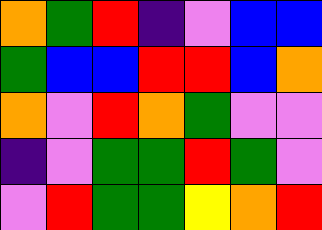[["orange", "green", "red", "indigo", "violet", "blue", "blue"], ["green", "blue", "blue", "red", "red", "blue", "orange"], ["orange", "violet", "red", "orange", "green", "violet", "violet"], ["indigo", "violet", "green", "green", "red", "green", "violet"], ["violet", "red", "green", "green", "yellow", "orange", "red"]]